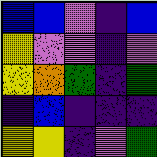[["blue", "blue", "violet", "indigo", "blue"], ["yellow", "violet", "violet", "indigo", "violet"], ["yellow", "orange", "green", "indigo", "green"], ["indigo", "blue", "indigo", "indigo", "indigo"], ["yellow", "yellow", "indigo", "violet", "green"]]